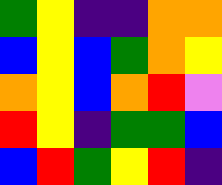[["green", "yellow", "indigo", "indigo", "orange", "orange"], ["blue", "yellow", "blue", "green", "orange", "yellow"], ["orange", "yellow", "blue", "orange", "red", "violet"], ["red", "yellow", "indigo", "green", "green", "blue"], ["blue", "red", "green", "yellow", "red", "indigo"]]